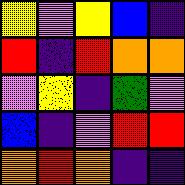[["yellow", "violet", "yellow", "blue", "indigo"], ["red", "indigo", "red", "orange", "orange"], ["violet", "yellow", "indigo", "green", "violet"], ["blue", "indigo", "violet", "red", "red"], ["orange", "red", "orange", "indigo", "indigo"]]